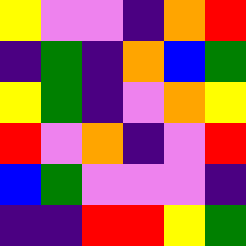[["yellow", "violet", "violet", "indigo", "orange", "red"], ["indigo", "green", "indigo", "orange", "blue", "green"], ["yellow", "green", "indigo", "violet", "orange", "yellow"], ["red", "violet", "orange", "indigo", "violet", "red"], ["blue", "green", "violet", "violet", "violet", "indigo"], ["indigo", "indigo", "red", "red", "yellow", "green"]]